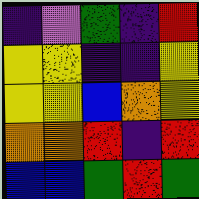[["indigo", "violet", "green", "indigo", "red"], ["yellow", "yellow", "indigo", "indigo", "yellow"], ["yellow", "yellow", "blue", "orange", "yellow"], ["orange", "orange", "red", "indigo", "red"], ["blue", "blue", "green", "red", "green"]]